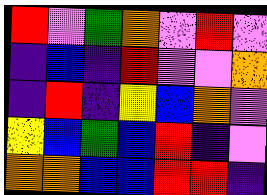[["red", "violet", "green", "orange", "violet", "red", "violet"], ["indigo", "blue", "indigo", "red", "violet", "violet", "orange"], ["indigo", "red", "indigo", "yellow", "blue", "orange", "violet"], ["yellow", "blue", "green", "blue", "red", "indigo", "violet"], ["orange", "orange", "blue", "blue", "red", "red", "indigo"]]